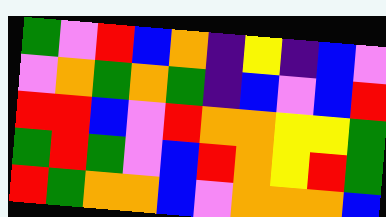[["green", "violet", "red", "blue", "orange", "indigo", "yellow", "indigo", "blue", "violet"], ["violet", "orange", "green", "orange", "green", "indigo", "blue", "violet", "blue", "red"], ["red", "red", "blue", "violet", "red", "orange", "orange", "yellow", "yellow", "green"], ["green", "red", "green", "violet", "blue", "red", "orange", "yellow", "red", "green"], ["red", "green", "orange", "orange", "blue", "violet", "orange", "orange", "orange", "blue"]]